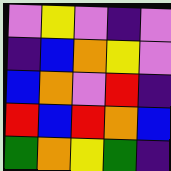[["violet", "yellow", "violet", "indigo", "violet"], ["indigo", "blue", "orange", "yellow", "violet"], ["blue", "orange", "violet", "red", "indigo"], ["red", "blue", "red", "orange", "blue"], ["green", "orange", "yellow", "green", "indigo"]]